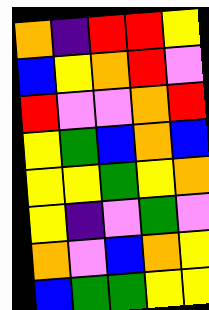[["orange", "indigo", "red", "red", "yellow"], ["blue", "yellow", "orange", "red", "violet"], ["red", "violet", "violet", "orange", "red"], ["yellow", "green", "blue", "orange", "blue"], ["yellow", "yellow", "green", "yellow", "orange"], ["yellow", "indigo", "violet", "green", "violet"], ["orange", "violet", "blue", "orange", "yellow"], ["blue", "green", "green", "yellow", "yellow"]]